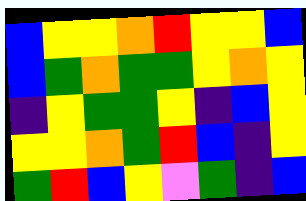[["blue", "yellow", "yellow", "orange", "red", "yellow", "yellow", "blue"], ["blue", "green", "orange", "green", "green", "yellow", "orange", "yellow"], ["indigo", "yellow", "green", "green", "yellow", "indigo", "blue", "yellow"], ["yellow", "yellow", "orange", "green", "red", "blue", "indigo", "yellow"], ["green", "red", "blue", "yellow", "violet", "green", "indigo", "blue"]]